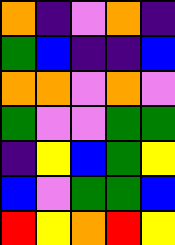[["orange", "indigo", "violet", "orange", "indigo"], ["green", "blue", "indigo", "indigo", "blue"], ["orange", "orange", "violet", "orange", "violet"], ["green", "violet", "violet", "green", "green"], ["indigo", "yellow", "blue", "green", "yellow"], ["blue", "violet", "green", "green", "blue"], ["red", "yellow", "orange", "red", "yellow"]]